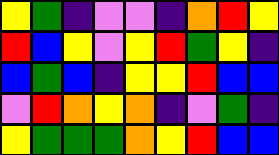[["yellow", "green", "indigo", "violet", "violet", "indigo", "orange", "red", "yellow"], ["red", "blue", "yellow", "violet", "yellow", "red", "green", "yellow", "indigo"], ["blue", "green", "blue", "indigo", "yellow", "yellow", "red", "blue", "blue"], ["violet", "red", "orange", "yellow", "orange", "indigo", "violet", "green", "indigo"], ["yellow", "green", "green", "green", "orange", "yellow", "red", "blue", "blue"]]